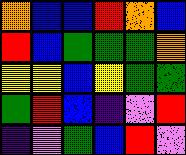[["orange", "blue", "blue", "red", "orange", "blue"], ["red", "blue", "green", "green", "green", "orange"], ["yellow", "yellow", "blue", "yellow", "green", "green"], ["green", "red", "blue", "indigo", "violet", "red"], ["indigo", "violet", "green", "blue", "red", "violet"]]